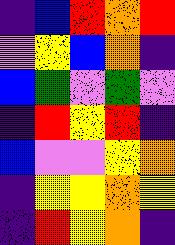[["indigo", "blue", "red", "orange", "red"], ["violet", "yellow", "blue", "orange", "indigo"], ["blue", "green", "violet", "green", "violet"], ["indigo", "red", "yellow", "red", "indigo"], ["blue", "violet", "violet", "yellow", "orange"], ["indigo", "yellow", "yellow", "orange", "yellow"], ["indigo", "red", "yellow", "orange", "indigo"]]